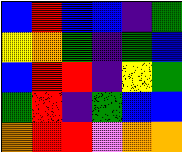[["blue", "red", "blue", "blue", "indigo", "green"], ["yellow", "orange", "green", "indigo", "green", "blue"], ["blue", "red", "red", "indigo", "yellow", "green"], ["green", "red", "indigo", "green", "blue", "blue"], ["orange", "red", "red", "violet", "orange", "orange"]]